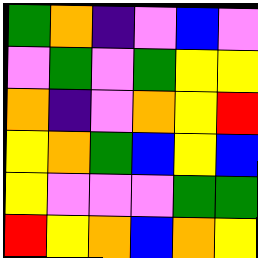[["green", "orange", "indigo", "violet", "blue", "violet"], ["violet", "green", "violet", "green", "yellow", "yellow"], ["orange", "indigo", "violet", "orange", "yellow", "red"], ["yellow", "orange", "green", "blue", "yellow", "blue"], ["yellow", "violet", "violet", "violet", "green", "green"], ["red", "yellow", "orange", "blue", "orange", "yellow"]]